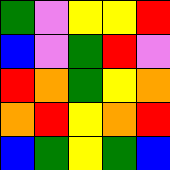[["green", "violet", "yellow", "yellow", "red"], ["blue", "violet", "green", "red", "violet"], ["red", "orange", "green", "yellow", "orange"], ["orange", "red", "yellow", "orange", "red"], ["blue", "green", "yellow", "green", "blue"]]